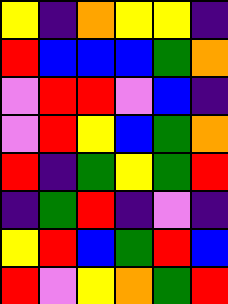[["yellow", "indigo", "orange", "yellow", "yellow", "indigo"], ["red", "blue", "blue", "blue", "green", "orange"], ["violet", "red", "red", "violet", "blue", "indigo"], ["violet", "red", "yellow", "blue", "green", "orange"], ["red", "indigo", "green", "yellow", "green", "red"], ["indigo", "green", "red", "indigo", "violet", "indigo"], ["yellow", "red", "blue", "green", "red", "blue"], ["red", "violet", "yellow", "orange", "green", "red"]]